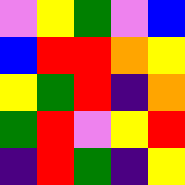[["violet", "yellow", "green", "violet", "blue"], ["blue", "red", "red", "orange", "yellow"], ["yellow", "green", "red", "indigo", "orange"], ["green", "red", "violet", "yellow", "red"], ["indigo", "red", "green", "indigo", "yellow"]]